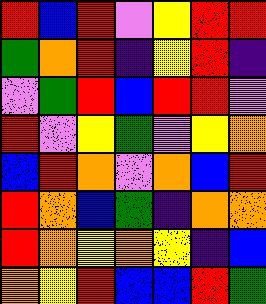[["red", "blue", "red", "violet", "yellow", "red", "red"], ["green", "orange", "red", "indigo", "yellow", "red", "indigo"], ["violet", "green", "red", "blue", "red", "red", "violet"], ["red", "violet", "yellow", "green", "violet", "yellow", "orange"], ["blue", "red", "orange", "violet", "orange", "blue", "red"], ["red", "orange", "blue", "green", "indigo", "orange", "orange"], ["red", "orange", "yellow", "orange", "yellow", "indigo", "blue"], ["orange", "yellow", "red", "blue", "blue", "red", "green"]]